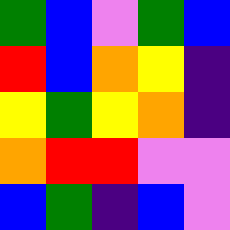[["green", "blue", "violet", "green", "blue"], ["red", "blue", "orange", "yellow", "indigo"], ["yellow", "green", "yellow", "orange", "indigo"], ["orange", "red", "red", "violet", "violet"], ["blue", "green", "indigo", "blue", "violet"]]